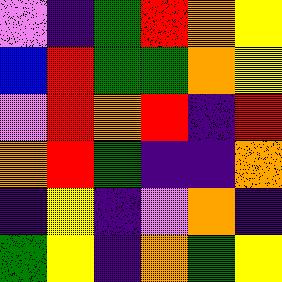[["violet", "indigo", "green", "red", "orange", "yellow"], ["blue", "red", "green", "green", "orange", "yellow"], ["violet", "red", "orange", "red", "indigo", "red"], ["orange", "red", "green", "indigo", "indigo", "orange"], ["indigo", "yellow", "indigo", "violet", "orange", "indigo"], ["green", "yellow", "indigo", "orange", "green", "yellow"]]